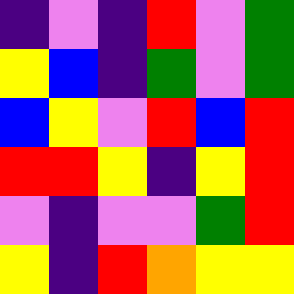[["indigo", "violet", "indigo", "red", "violet", "green"], ["yellow", "blue", "indigo", "green", "violet", "green"], ["blue", "yellow", "violet", "red", "blue", "red"], ["red", "red", "yellow", "indigo", "yellow", "red"], ["violet", "indigo", "violet", "violet", "green", "red"], ["yellow", "indigo", "red", "orange", "yellow", "yellow"]]